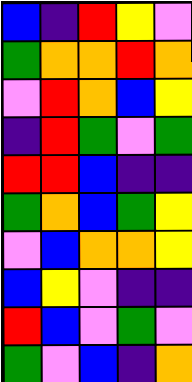[["blue", "indigo", "red", "yellow", "violet"], ["green", "orange", "orange", "red", "orange"], ["violet", "red", "orange", "blue", "yellow"], ["indigo", "red", "green", "violet", "green"], ["red", "red", "blue", "indigo", "indigo"], ["green", "orange", "blue", "green", "yellow"], ["violet", "blue", "orange", "orange", "yellow"], ["blue", "yellow", "violet", "indigo", "indigo"], ["red", "blue", "violet", "green", "violet"], ["green", "violet", "blue", "indigo", "orange"]]